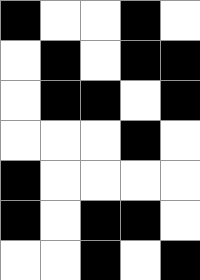[["black", "white", "white", "black", "white"], ["white", "black", "white", "black", "black"], ["white", "black", "black", "white", "black"], ["white", "white", "white", "black", "white"], ["black", "white", "white", "white", "white"], ["black", "white", "black", "black", "white"], ["white", "white", "black", "white", "black"]]